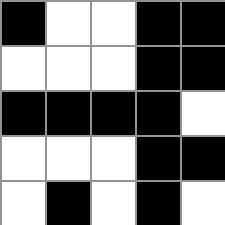[["black", "white", "white", "black", "black"], ["white", "white", "white", "black", "black"], ["black", "black", "black", "black", "white"], ["white", "white", "white", "black", "black"], ["white", "black", "white", "black", "white"]]